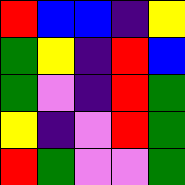[["red", "blue", "blue", "indigo", "yellow"], ["green", "yellow", "indigo", "red", "blue"], ["green", "violet", "indigo", "red", "green"], ["yellow", "indigo", "violet", "red", "green"], ["red", "green", "violet", "violet", "green"]]